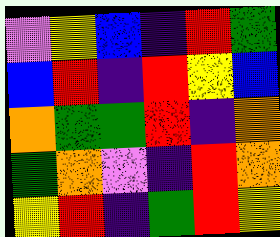[["violet", "yellow", "blue", "indigo", "red", "green"], ["blue", "red", "indigo", "red", "yellow", "blue"], ["orange", "green", "green", "red", "indigo", "orange"], ["green", "orange", "violet", "indigo", "red", "orange"], ["yellow", "red", "indigo", "green", "red", "yellow"]]